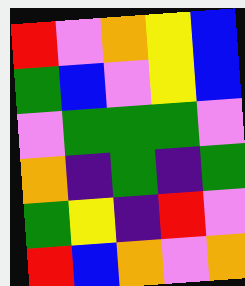[["red", "violet", "orange", "yellow", "blue"], ["green", "blue", "violet", "yellow", "blue"], ["violet", "green", "green", "green", "violet"], ["orange", "indigo", "green", "indigo", "green"], ["green", "yellow", "indigo", "red", "violet"], ["red", "blue", "orange", "violet", "orange"]]